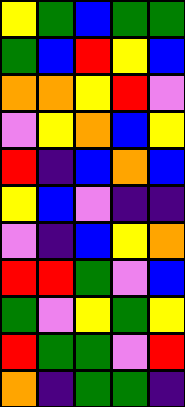[["yellow", "green", "blue", "green", "green"], ["green", "blue", "red", "yellow", "blue"], ["orange", "orange", "yellow", "red", "violet"], ["violet", "yellow", "orange", "blue", "yellow"], ["red", "indigo", "blue", "orange", "blue"], ["yellow", "blue", "violet", "indigo", "indigo"], ["violet", "indigo", "blue", "yellow", "orange"], ["red", "red", "green", "violet", "blue"], ["green", "violet", "yellow", "green", "yellow"], ["red", "green", "green", "violet", "red"], ["orange", "indigo", "green", "green", "indigo"]]